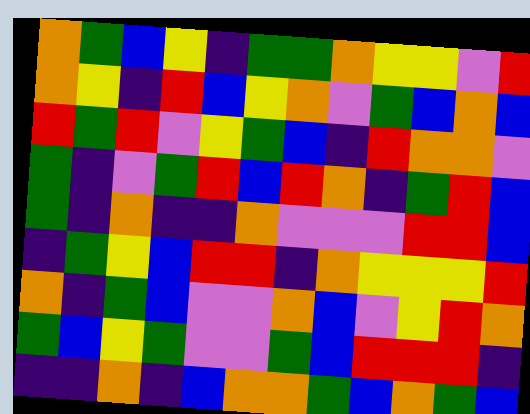[["orange", "green", "blue", "yellow", "indigo", "green", "green", "orange", "yellow", "yellow", "violet", "red"], ["orange", "yellow", "indigo", "red", "blue", "yellow", "orange", "violet", "green", "blue", "orange", "blue"], ["red", "green", "red", "violet", "yellow", "green", "blue", "indigo", "red", "orange", "orange", "violet"], ["green", "indigo", "violet", "green", "red", "blue", "red", "orange", "indigo", "green", "red", "blue"], ["green", "indigo", "orange", "indigo", "indigo", "orange", "violet", "violet", "violet", "red", "red", "blue"], ["indigo", "green", "yellow", "blue", "red", "red", "indigo", "orange", "yellow", "yellow", "yellow", "red"], ["orange", "indigo", "green", "blue", "violet", "violet", "orange", "blue", "violet", "yellow", "red", "orange"], ["green", "blue", "yellow", "green", "violet", "violet", "green", "blue", "red", "red", "red", "indigo"], ["indigo", "indigo", "orange", "indigo", "blue", "orange", "orange", "green", "blue", "orange", "green", "blue"]]